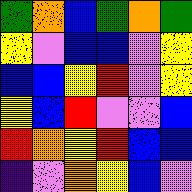[["green", "orange", "blue", "green", "orange", "green"], ["yellow", "violet", "blue", "blue", "violet", "yellow"], ["blue", "blue", "yellow", "red", "violet", "yellow"], ["yellow", "blue", "red", "violet", "violet", "blue"], ["red", "orange", "yellow", "red", "blue", "blue"], ["indigo", "violet", "orange", "yellow", "blue", "violet"]]